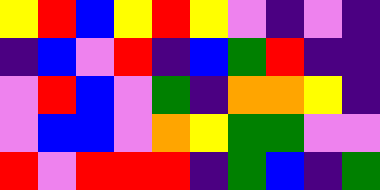[["yellow", "red", "blue", "yellow", "red", "yellow", "violet", "indigo", "violet", "indigo"], ["indigo", "blue", "violet", "red", "indigo", "blue", "green", "red", "indigo", "indigo"], ["violet", "red", "blue", "violet", "green", "indigo", "orange", "orange", "yellow", "indigo"], ["violet", "blue", "blue", "violet", "orange", "yellow", "green", "green", "violet", "violet"], ["red", "violet", "red", "red", "red", "indigo", "green", "blue", "indigo", "green"]]